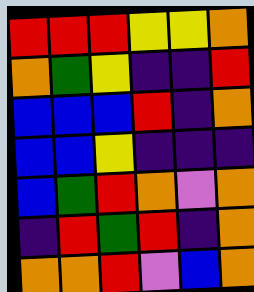[["red", "red", "red", "yellow", "yellow", "orange"], ["orange", "green", "yellow", "indigo", "indigo", "red"], ["blue", "blue", "blue", "red", "indigo", "orange"], ["blue", "blue", "yellow", "indigo", "indigo", "indigo"], ["blue", "green", "red", "orange", "violet", "orange"], ["indigo", "red", "green", "red", "indigo", "orange"], ["orange", "orange", "red", "violet", "blue", "orange"]]